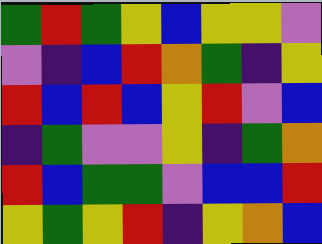[["green", "red", "green", "yellow", "blue", "yellow", "yellow", "violet"], ["violet", "indigo", "blue", "red", "orange", "green", "indigo", "yellow"], ["red", "blue", "red", "blue", "yellow", "red", "violet", "blue"], ["indigo", "green", "violet", "violet", "yellow", "indigo", "green", "orange"], ["red", "blue", "green", "green", "violet", "blue", "blue", "red"], ["yellow", "green", "yellow", "red", "indigo", "yellow", "orange", "blue"]]